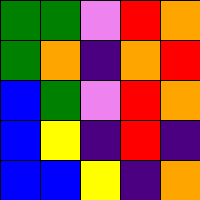[["green", "green", "violet", "red", "orange"], ["green", "orange", "indigo", "orange", "red"], ["blue", "green", "violet", "red", "orange"], ["blue", "yellow", "indigo", "red", "indigo"], ["blue", "blue", "yellow", "indigo", "orange"]]